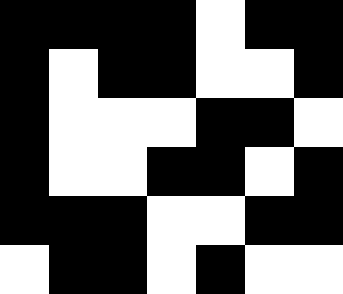[["black", "black", "black", "black", "white", "black", "black"], ["black", "white", "black", "black", "white", "white", "black"], ["black", "white", "white", "white", "black", "black", "white"], ["black", "white", "white", "black", "black", "white", "black"], ["black", "black", "black", "white", "white", "black", "black"], ["white", "black", "black", "white", "black", "white", "white"]]